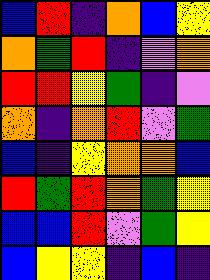[["blue", "red", "indigo", "orange", "blue", "yellow"], ["orange", "green", "red", "indigo", "violet", "orange"], ["red", "red", "yellow", "green", "indigo", "violet"], ["orange", "indigo", "orange", "red", "violet", "green"], ["blue", "indigo", "yellow", "orange", "orange", "blue"], ["red", "green", "red", "orange", "green", "yellow"], ["blue", "blue", "red", "violet", "green", "yellow"], ["blue", "yellow", "yellow", "indigo", "blue", "indigo"]]